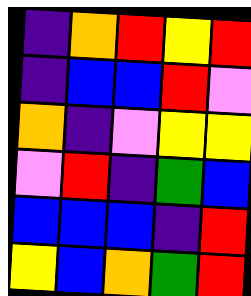[["indigo", "orange", "red", "yellow", "red"], ["indigo", "blue", "blue", "red", "violet"], ["orange", "indigo", "violet", "yellow", "yellow"], ["violet", "red", "indigo", "green", "blue"], ["blue", "blue", "blue", "indigo", "red"], ["yellow", "blue", "orange", "green", "red"]]